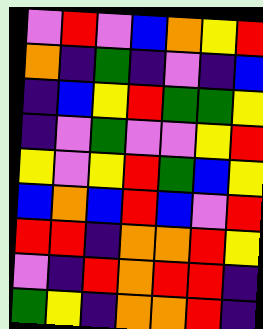[["violet", "red", "violet", "blue", "orange", "yellow", "red"], ["orange", "indigo", "green", "indigo", "violet", "indigo", "blue"], ["indigo", "blue", "yellow", "red", "green", "green", "yellow"], ["indigo", "violet", "green", "violet", "violet", "yellow", "red"], ["yellow", "violet", "yellow", "red", "green", "blue", "yellow"], ["blue", "orange", "blue", "red", "blue", "violet", "red"], ["red", "red", "indigo", "orange", "orange", "red", "yellow"], ["violet", "indigo", "red", "orange", "red", "red", "indigo"], ["green", "yellow", "indigo", "orange", "orange", "red", "indigo"]]